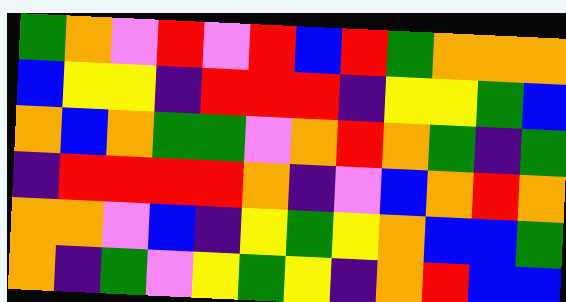[["green", "orange", "violet", "red", "violet", "red", "blue", "red", "green", "orange", "orange", "orange"], ["blue", "yellow", "yellow", "indigo", "red", "red", "red", "indigo", "yellow", "yellow", "green", "blue"], ["orange", "blue", "orange", "green", "green", "violet", "orange", "red", "orange", "green", "indigo", "green"], ["indigo", "red", "red", "red", "red", "orange", "indigo", "violet", "blue", "orange", "red", "orange"], ["orange", "orange", "violet", "blue", "indigo", "yellow", "green", "yellow", "orange", "blue", "blue", "green"], ["orange", "indigo", "green", "violet", "yellow", "green", "yellow", "indigo", "orange", "red", "blue", "blue"]]